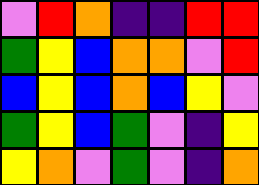[["violet", "red", "orange", "indigo", "indigo", "red", "red"], ["green", "yellow", "blue", "orange", "orange", "violet", "red"], ["blue", "yellow", "blue", "orange", "blue", "yellow", "violet"], ["green", "yellow", "blue", "green", "violet", "indigo", "yellow"], ["yellow", "orange", "violet", "green", "violet", "indigo", "orange"]]